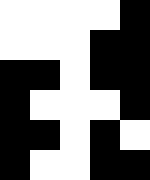[["white", "white", "white", "white", "black"], ["white", "white", "white", "black", "black"], ["black", "black", "white", "black", "black"], ["black", "white", "white", "white", "black"], ["black", "black", "white", "black", "white"], ["black", "white", "white", "black", "black"]]